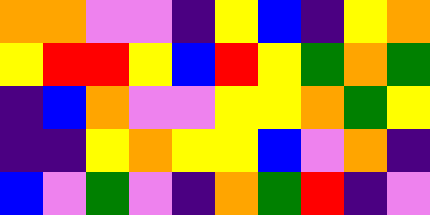[["orange", "orange", "violet", "violet", "indigo", "yellow", "blue", "indigo", "yellow", "orange"], ["yellow", "red", "red", "yellow", "blue", "red", "yellow", "green", "orange", "green"], ["indigo", "blue", "orange", "violet", "violet", "yellow", "yellow", "orange", "green", "yellow"], ["indigo", "indigo", "yellow", "orange", "yellow", "yellow", "blue", "violet", "orange", "indigo"], ["blue", "violet", "green", "violet", "indigo", "orange", "green", "red", "indigo", "violet"]]